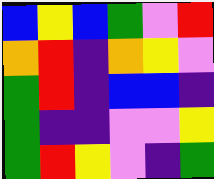[["blue", "yellow", "blue", "green", "violet", "red"], ["orange", "red", "indigo", "orange", "yellow", "violet"], ["green", "red", "indigo", "blue", "blue", "indigo"], ["green", "indigo", "indigo", "violet", "violet", "yellow"], ["green", "red", "yellow", "violet", "indigo", "green"]]